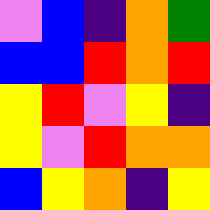[["violet", "blue", "indigo", "orange", "green"], ["blue", "blue", "red", "orange", "red"], ["yellow", "red", "violet", "yellow", "indigo"], ["yellow", "violet", "red", "orange", "orange"], ["blue", "yellow", "orange", "indigo", "yellow"]]